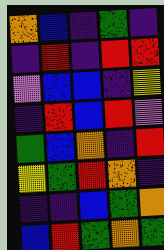[["orange", "blue", "indigo", "green", "indigo"], ["indigo", "red", "indigo", "red", "red"], ["violet", "blue", "blue", "indigo", "yellow"], ["indigo", "red", "blue", "red", "violet"], ["green", "blue", "orange", "indigo", "red"], ["yellow", "green", "red", "orange", "indigo"], ["indigo", "indigo", "blue", "green", "orange"], ["blue", "red", "green", "orange", "green"]]